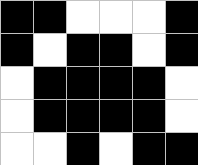[["black", "black", "white", "white", "white", "black"], ["black", "white", "black", "black", "white", "black"], ["white", "black", "black", "black", "black", "white"], ["white", "black", "black", "black", "black", "white"], ["white", "white", "black", "white", "black", "black"]]